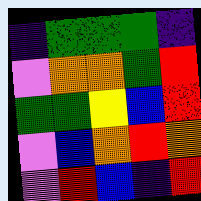[["indigo", "green", "green", "green", "indigo"], ["violet", "orange", "orange", "green", "red"], ["green", "green", "yellow", "blue", "red"], ["violet", "blue", "orange", "red", "orange"], ["violet", "red", "blue", "indigo", "red"]]